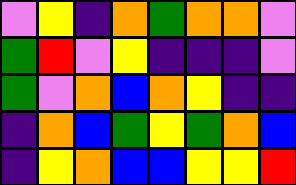[["violet", "yellow", "indigo", "orange", "green", "orange", "orange", "violet"], ["green", "red", "violet", "yellow", "indigo", "indigo", "indigo", "violet"], ["green", "violet", "orange", "blue", "orange", "yellow", "indigo", "indigo"], ["indigo", "orange", "blue", "green", "yellow", "green", "orange", "blue"], ["indigo", "yellow", "orange", "blue", "blue", "yellow", "yellow", "red"]]